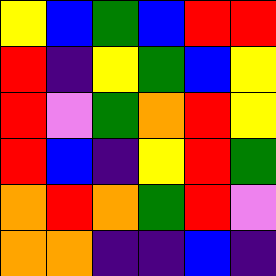[["yellow", "blue", "green", "blue", "red", "red"], ["red", "indigo", "yellow", "green", "blue", "yellow"], ["red", "violet", "green", "orange", "red", "yellow"], ["red", "blue", "indigo", "yellow", "red", "green"], ["orange", "red", "orange", "green", "red", "violet"], ["orange", "orange", "indigo", "indigo", "blue", "indigo"]]